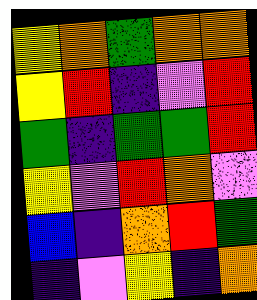[["yellow", "orange", "green", "orange", "orange"], ["yellow", "red", "indigo", "violet", "red"], ["green", "indigo", "green", "green", "red"], ["yellow", "violet", "red", "orange", "violet"], ["blue", "indigo", "orange", "red", "green"], ["indigo", "violet", "yellow", "indigo", "orange"]]